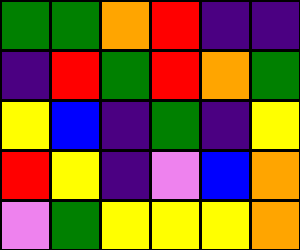[["green", "green", "orange", "red", "indigo", "indigo"], ["indigo", "red", "green", "red", "orange", "green"], ["yellow", "blue", "indigo", "green", "indigo", "yellow"], ["red", "yellow", "indigo", "violet", "blue", "orange"], ["violet", "green", "yellow", "yellow", "yellow", "orange"]]